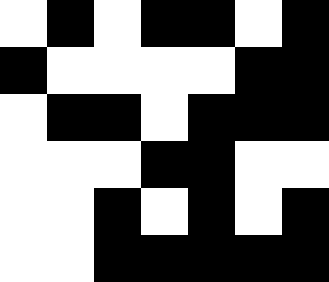[["white", "black", "white", "black", "black", "white", "black"], ["black", "white", "white", "white", "white", "black", "black"], ["white", "black", "black", "white", "black", "black", "black"], ["white", "white", "white", "black", "black", "white", "white"], ["white", "white", "black", "white", "black", "white", "black"], ["white", "white", "black", "black", "black", "black", "black"]]